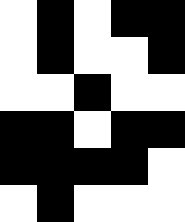[["white", "black", "white", "black", "black"], ["white", "black", "white", "white", "black"], ["white", "white", "black", "white", "white"], ["black", "black", "white", "black", "black"], ["black", "black", "black", "black", "white"], ["white", "black", "white", "white", "white"]]